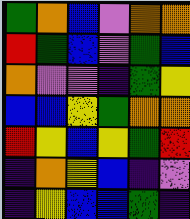[["green", "orange", "blue", "violet", "orange", "orange"], ["red", "green", "blue", "violet", "green", "blue"], ["orange", "violet", "violet", "indigo", "green", "yellow"], ["blue", "blue", "yellow", "green", "orange", "orange"], ["red", "yellow", "blue", "yellow", "green", "red"], ["indigo", "orange", "yellow", "blue", "indigo", "violet"], ["indigo", "yellow", "blue", "blue", "green", "indigo"]]